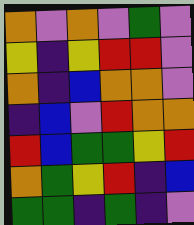[["orange", "violet", "orange", "violet", "green", "violet"], ["yellow", "indigo", "yellow", "red", "red", "violet"], ["orange", "indigo", "blue", "orange", "orange", "violet"], ["indigo", "blue", "violet", "red", "orange", "orange"], ["red", "blue", "green", "green", "yellow", "red"], ["orange", "green", "yellow", "red", "indigo", "blue"], ["green", "green", "indigo", "green", "indigo", "violet"]]